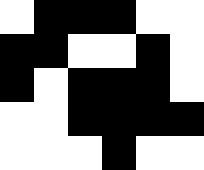[["white", "black", "black", "black", "white", "white"], ["black", "black", "white", "white", "black", "white"], ["black", "white", "black", "black", "black", "white"], ["white", "white", "black", "black", "black", "black"], ["white", "white", "white", "black", "white", "white"]]